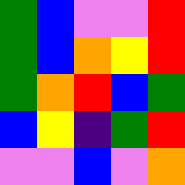[["green", "blue", "violet", "violet", "red"], ["green", "blue", "orange", "yellow", "red"], ["green", "orange", "red", "blue", "green"], ["blue", "yellow", "indigo", "green", "red"], ["violet", "violet", "blue", "violet", "orange"]]